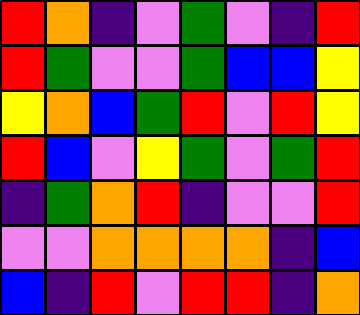[["red", "orange", "indigo", "violet", "green", "violet", "indigo", "red"], ["red", "green", "violet", "violet", "green", "blue", "blue", "yellow"], ["yellow", "orange", "blue", "green", "red", "violet", "red", "yellow"], ["red", "blue", "violet", "yellow", "green", "violet", "green", "red"], ["indigo", "green", "orange", "red", "indigo", "violet", "violet", "red"], ["violet", "violet", "orange", "orange", "orange", "orange", "indigo", "blue"], ["blue", "indigo", "red", "violet", "red", "red", "indigo", "orange"]]